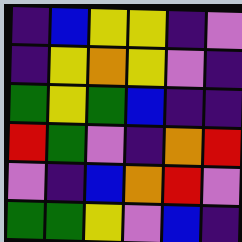[["indigo", "blue", "yellow", "yellow", "indigo", "violet"], ["indigo", "yellow", "orange", "yellow", "violet", "indigo"], ["green", "yellow", "green", "blue", "indigo", "indigo"], ["red", "green", "violet", "indigo", "orange", "red"], ["violet", "indigo", "blue", "orange", "red", "violet"], ["green", "green", "yellow", "violet", "blue", "indigo"]]